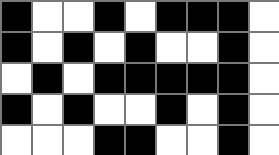[["black", "white", "white", "black", "white", "black", "black", "black", "white"], ["black", "white", "black", "white", "black", "white", "white", "black", "white"], ["white", "black", "white", "black", "black", "black", "black", "black", "white"], ["black", "white", "black", "white", "white", "black", "white", "black", "white"], ["white", "white", "white", "black", "black", "white", "white", "black", "white"]]